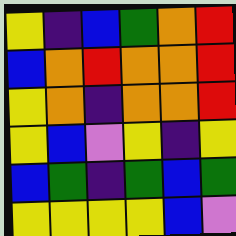[["yellow", "indigo", "blue", "green", "orange", "red"], ["blue", "orange", "red", "orange", "orange", "red"], ["yellow", "orange", "indigo", "orange", "orange", "red"], ["yellow", "blue", "violet", "yellow", "indigo", "yellow"], ["blue", "green", "indigo", "green", "blue", "green"], ["yellow", "yellow", "yellow", "yellow", "blue", "violet"]]